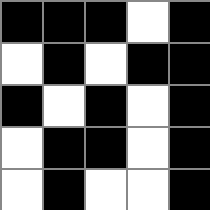[["black", "black", "black", "white", "black"], ["white", "black", "white", "black", "black"], ["black", "white", "black", "white", "black"], ["white", "black", "black", "white", "black"], ["white", "black", "white", "white", "black"]]